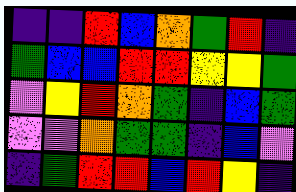[["indigo", "indigo", "red", "blue", "orange", "green", "red", "indigo"], ["green", "blue", "blue", "red", "red", "yellow", "yellow", "green"], ["violet", "yellow", "red", "orange", "green", "indigo", "blue", "green"], ["violet", "violet", "orange", "green", "green", "indigo", "blue", "violet"], ["indigo", "green", "red", "red", "blue", "red", "yellow", "indigo"]]